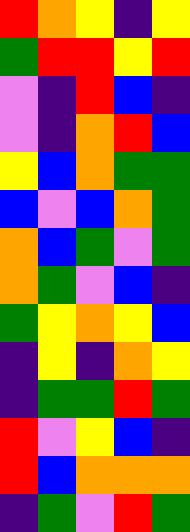[["red", "orange", "yellow", "indigo", "yellow"], ["green", "red", "red", "yellow", "red"], ["violet", "indigo", "red", "blue", "indigo"], ["violet", "indigo", "orange", "red", "blue"], ["yellow", "blue", "orange", "green", "green"], ["blue", "violet", "blue", "orange", "green"], ["orange", "blue", "green", "violet", "green"], ["orange", "green", "violet", "blue", "indigo"], ["green", "yellow", "orange", "yellow", "blue"], ["indigo", "yellow", "indigo", "orange", "yellow"], ["indigo", "green", "green", "red", "green"], ["red", "violet", "yellow", "blue", "indigo"], ["red", "blue", "orange", "orange", "orange"], ["indigo", "green", "violet", "red", "green"]]